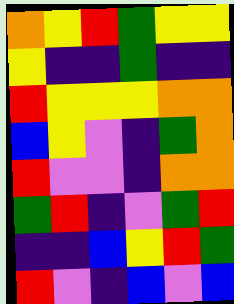[["orange", "yellow", "red", "green", "yellow", "yellow"], ["yellow", "indigo", "indigo", "green", "indigo", "indigo"], ["red", "yellow", "yellow", "yellow", "orange", "orange"], ["blue", "yellow", "violet", "indigo", "green", "orange"], ["red", "violet", "violet", "indigo", "orange", "orange"], ["green", "red", "indigo", "violet", "green", "red"], ["indigo", "indigo", "blue", "yellow", "red", "green"], ["red", "violet", "indigo", "blue", "violet", "blue"]]